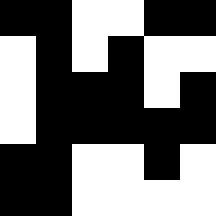[["black", "black", "white", "white", "black", "black"], ["white", "black", "white", "black", "white", "white"], ["white", "black", "black", "black", "white", "black"], ["white", "black", "black", "black", "black", "black"], ["black", "black", "white", "white", "black", "white"], ["black", "black", "white", "white", "white", "white"]]